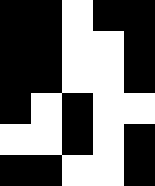[["black", "black", "white", "black", "black"], ["black", "black", "white", "white", "black"], ["black", "black", "white", "white", "black"], ["black", "white", "black", "white", "white"], ["white", "white", "black", "white", "black"], ["black", "black", "white", "white", "black"]]